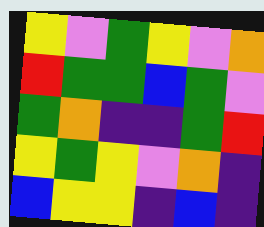[["yellow", "violet", "green", "yellow", "violet", "orange"], ["red", "green", "green", "blue", "green", "violet"], ["green", "orange", "indigo", "indigo", "green", "red"], ["yellow", "green", "yellow", "violet", "orange", "indigo"], ["blue", "yellow", "yellow", "indigo", "blue", "indigo"]]